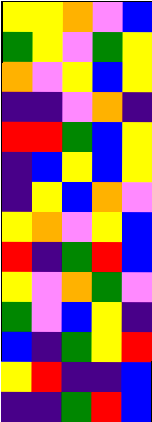[["yellow", "yellow", "orange", "violet", "blue"], ["green", "yellow", "violet", "green", "yellow"], ["orange", "violet", "yellow", "blue", "yellow"], ["indigo", "indigo", "violet", "orange", "indigo"], ["red", "red", "green", "blue", "yellow"], ["indigo", "blue", "yellow", "blue", "yellow"], ["indigo", "yellow", "blue", "orange", "violet"], ["yellow", "orange", "violet", "yellow", "blue"], ["red", "indigo", "green", "red", "blue"], ["yellow", "violet", "orange", "green", "violet"], ["green", "violet", "blue", "yellow", "indigo"], ["blue", "indigo", "green", "yellow", "red"], ["yellow", "red", "indigo", "indigo", "blue"], ["indigo", "indigo", "green", "red", "blue"]]